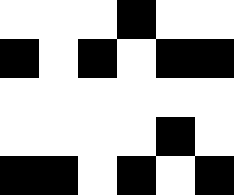[["white", "white", "white", "black", "white", "white"], ["black", "white", "black", "white", "black", "black"], ["white", "white", "white", "white", "white", "white"], ["white", "white", "white", "white", "black", "white"], ["black", "black", "white", "black", "white", "black"]]